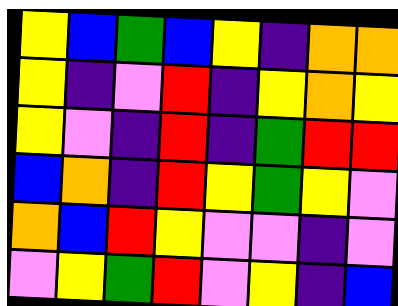[["yellow", "blue", "green", "blue", "yellow", "indigo", "orange", "orange"], ["yellow", "indigo", "violet", "red", "indigo", "yellow", "orange", "yellow"], ["yellow", "violet", "indigo", "red", "indigo", "green", "red", "red"], ["blue", "orange", "indigo", "red", "yellow", "green", "yellow", "violet"], ["orange", "blue", "red", "yellow", "violet", "violet", "indigo", "violet"], ["violet", "yellow", "green", "red", "violet", "yellow", "indigo", "blue"]]